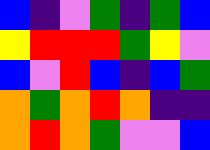[["blue", "indigo", "violet", "green", "indigo", "green", "blue"], ["yellow", "red", "red", "red", "green", "yellow", "violet"], ["blue", "violet", "red", "blue", "indigo", "blue", "green"], ["orange", "green", "orange", "red", "orange", "indigo", "indigo"], ["orange", "red", "orange", "green", "violet", "violet", "blue"]]